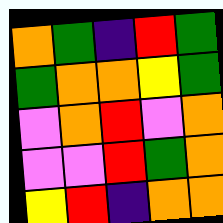[["orange", "green", "indigo", "red", "green"], ["green", "orange", "orange", "yellow", "green"], ["violet", "orange", "red", "violet", "orange"], ["violet", "violet", "red", "green", "orange"], ["yellow", "red", "indigo", "orange", "orange"]]